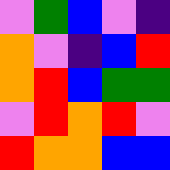[["violet", "green", "blue", "violet", "indigo"], ["orange", "violet", "indigo", "blue", "red"], ["orange", "red", "blue", "green", "green"], ["violet", "red", "orange", "red", "violet"], ["red", "orange", "orange", "blue", "blue"]]